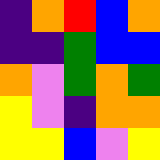[["indigo", "orange", "red", "blue", "orange"], ["indigo", "indigo", "green", "blue", "blue"], ["orange", "violet", "green", "orange", "green"], ["yellow", "violet", "indigo", "orange", "orange"], ["yellow", "yellow", "blue", "violet", "yellow"]]